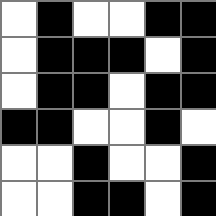[["white", "black", "white", "white", "black", "black"], ["white", "black", "black", "black", "white", "black"], ["white", "black", "black", "white", "black", "black"], ["black", "black", "white", "white", "black", "white"], ["white", "white", "black", "white", "white", "black"], ["white", "white", "black", "black", "white", "black"]]